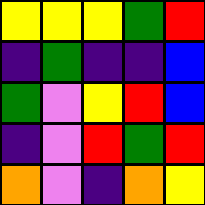[["yellow", "yellow", "yellow", "green", "red"], ["indigo", "green", "indigo", "indigo", "blue"], ["green", "violet", "yellow", "red", "blue"], ["indigo", "violet", "red", "green", "red"], ["orange", "violet", "indigo", "orange", "yellow"]]